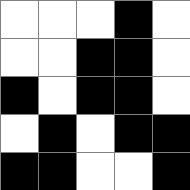[["white", "white", "white", "black", "white"], ["white", "white", "black", "black", "white"], ["black", "white", "black", "black", "white"], ["white", "black", "white", "black", "black"], ["black", "black", "white", "white", "black"]]